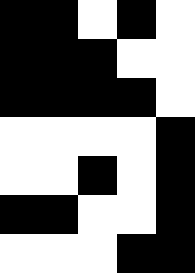[["black", "black", "white", "black", "white"], ["black", "black", "black", "white", "white"], ["black", "black", "black", "black", "white"], ["white", "white", "white", "white", "black"], ["white", "white", "black", "white", "black"], ["black", "black", "white", "white", "black"], ["white", "white", "white", "black", "black"]]